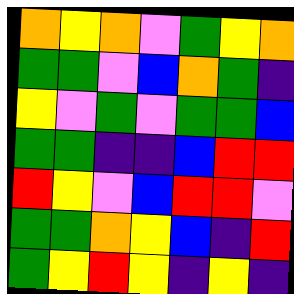[["orange", "yellow", "orange", "violet", "green", "yellow", "orange"], ["green", "green", "violet", "blue", "orange", "green", "indigo"], ["yellow", "violet", "green", "violet", "green", "green", "blue"], ["green", "green", "indigo", "indigo", "blue", "red", "red"], ["red", "yellow", "violet", "blue", "red", "red", "violet"], ["green", "green", "orange", "yellow", "blue", "indigo", "red"], ["green", "yellow", "red", "yellow", "indigo", "yellow", "indigo"]]